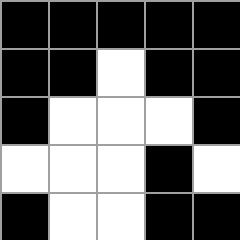[["black", "black", "black", "black", "black"], ["black", "black", "white", "black", "black"], ["black", "white", "white", "white", "black"], ["white", "white", "white", "black", "white"], ["black", "white", "white", "black", "black"]]